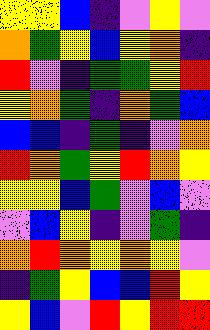[["yellow", "yellow", "blue", "indigo", "violet", "yellow", "violet"], ["orange", "green", "yellow", "blue", "yellow", "orange", "indigo"], ["red", "violet", "indigo", "green", "green", "yellow", "red"], ["yellow", "orange", "green", "indigo", "orange", "green", "blue"], ["blue", "blue", "indigo", "green", "indigo", "violet", "orange"], ["red", "orange", "green", "yellow", "red", "orange", "yellow"], ["yellow", "yellow", "blue", "green", "violet", "blue", "violet"], ["violet", "blue", "yellow", "indigo", "violet", "green", "indigo"], ["orange", "red", "orange", "yellow", "orange", "yellow", "violet"], ["indigo", "green", "yellow", "blue", "blue", "red", "yellow"], ["yellow", "blue", "violet", "red", "yellow", "red", "red"]]